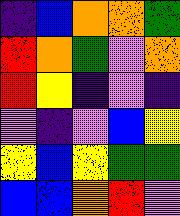[["indigo", "blue", "orange", "orange", "green"], ["red", "orange", "green", "violet", "orange"], ["red", "yellow", "indigo", "violet", "indigo"], ["violet", "indigo", "violet", "blue", "yellow"], ["yellow", "blue", "yellow", "green", "green"], ["blue", "blue", "orange", "red", "violet"]]